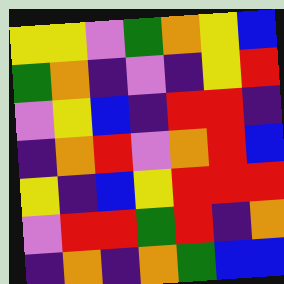[["yellow", "yellow", "violet", "green", "orange", "yellow", "blue"], ["green", "orange", "indigo", "violet", "indigo", "yellow", "red"], ["violet", "yellow", "blue", "indigo", "red", "red", "indigo"], ["indigo", "orange", "red", "violet", "orange", "red", "blue"], ["yellow", "indigo", "blue", "yellow", "red", "red", "red"], ["violet", "red", "red", "green", "red", "indigo", "orange"], ["indigo", "orange", "indigo", "orange", "green", "blue", "blue"]]